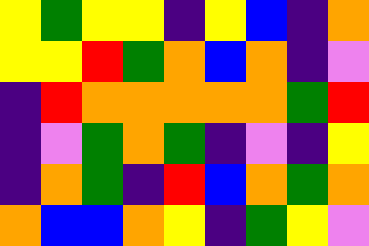[["yellow", "green", "yellow", "yellow", "indigo", "yellow", "blue", "indigo", "orange"], ["yellow", "yellow", "red", "green", "orange", "blue", "orange", "indigo", "violet"], ["indigo", "red", "orange", "orange", "orange", "orange", "orange", "green", "red"], ["indigo", "violet", "green", "orange", "green", "indigo", "violet", "indigo", "yellow"], ["indigo", "orange", "green", "indigo", "red", "blue", "orange", "green", "orange"], ["orange", "blue", "blue", "orange", "yellow", "indigo", "green", "yellow", "violet"]]